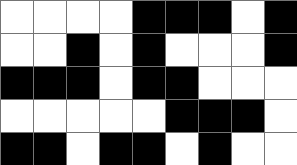[["white", "white", "white", "white", "black", "black", "black", "white", "black"], ["white", "white", "black", "white", "black", "white", "white", "white", "black"], ["black", "black", "black", "white", "black", "black", "white", "white", "white"], ["white", "white", "white", "white", "white", "black", "black", "black", "white"], ["black", "black", "white", "black", "black", "white", "black", "white", "white"]]